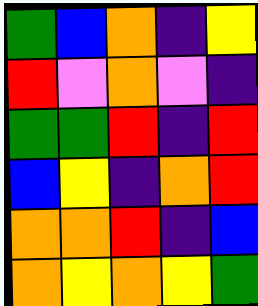[["green", "blue", "orange", "indigo", "yellow"], ["red", "violet", "orange", "violet", "indigo"], ["green", "green", "red", "indigo", "red"], ["blue", "yellow", "indigo", "orange", "red"], ["orange", "orange", "red", "indigo", "blue"], ["orange", "yellow", "orange", "yellow", "green"]]